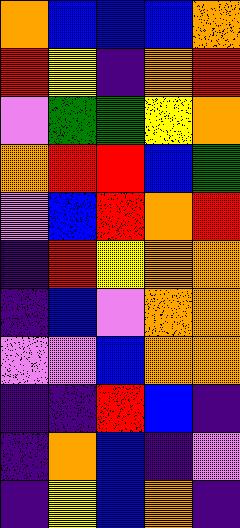[["orange", "blue", "blue", "blue", "orange"], ["red", "yellow", "indigo", "orange", "red"], ["violet", "green", "green", "yellow", "orange"], ["orange", "red", "red", "blue", "green"], ["violet", "blue", "red", "orange", "red"], ["indigo", "red", "yellow", "orange", "orange"], ["indigo", "blue", "violet", "orange", "orange"], ["violet", "violet", "blue", "orange", "orange"], ["indigo", "indigo", "red", "blue", "indigo"], ["indigo", "orange", "blue", "indigo", "violet"], ["indigo", "yellow", "blue", "orange", "indigo"]]